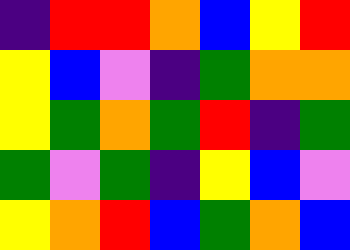[["indigo", "red", "red", "orange", "blue", "yellow", "red"], ["yellow", "blue", "violet", "indigo", "green", "orange", "orange"], ["yellow", "green", "orange", "green", "red", "indigo", "green"], ["green", "violet", "green", "indigo", "yellow", "blue", "violet"], ["yellow", "orange", "red", "blue", "green", "orange", "blue"]]